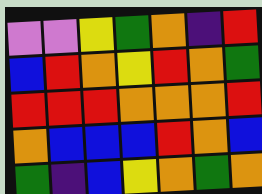[["violet", "violet", "yellow", "green", "orange", "indigo", "red"], ["blue", "red", "orange", "yellow", "red", "orange", "green"], ["red", "red", "red", "orange", "orange", "orange", "red"], ["orange", "blue", "blue", "blue", "red", "orange", "blue"], ["green", "indigo", "blue", "yellow", "orange", "green", "orange"]]